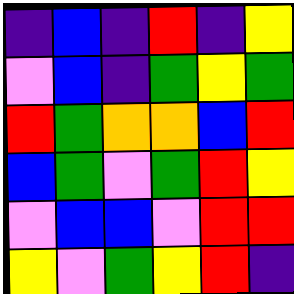[["indigo", "blue", "indigo", "red", "indigo", "yellow"], ["violet", "blue", "indigo", "green", "yellow", "green"], ["red", "green", "orange", "orange", "blue", "red"], ["blue", "green", "violet", "green", "red", "yellow"], ["violet", "blue", "blue", "violet", "red", "red"], ["yellow", "violet", "green", "yellow", "red", "indigo"]]